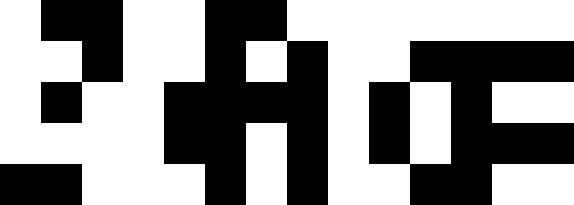[["white", "black", "black", "white", "white", "black", "black", "white", "white", "white", "white", "white", "white", "white"], ["white", "white", "black", "white", "white", "black", "white", "black", "white", "white", "black", "black", "black", "black"], ["white", "black", "white", "white", "black", "black", "black", "black", "white", "black", "white", "black", "white", "white"], ["white", "white", "white", "white", "black", "black", "white", "black", "white", "black", "white", "black", "black", "black"], ["black", "black", "white", "white", "white", "black", "white", "black", "white", "white", "black", "black", "white", "white"]]